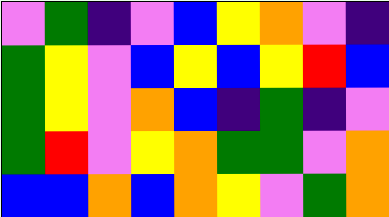[["violet", "green", "indigo", "violet", "blue", "yellow", "orange", "violet", "indigo"], ["green", "yellow", "violet", "blue", "yellow", "blue", "yellow", "red", "blue"], ["green", "yellow", "violet", "orange", "blue", "indigo", "green", "indigo", "violet"], ["green", "red", "violet", "yellow", "orange", "green", "green", "violet", "orange"], ["blue", "blue", "orange", "blue", "orange", "yellow", "violet", "green", "orange"]]